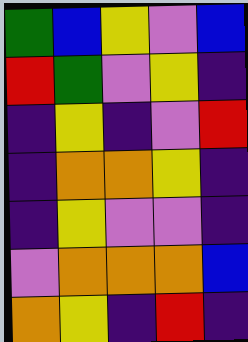[["green", "blue", "yellow", "violet", "blue"], ["red", "green", "violet", "yellow", "indigo"], ["indigo", "yellow", "indigo", "violet", "red"], ["indigo", "orange", "orange", "yellow", "indigo"], ["indigo", "yellow", "violet", "violet", "indigo"], ["violet", "orange", "orange", "orange", "blue"], ["orange", "yellow", "indigo", "red", "indigo"]]